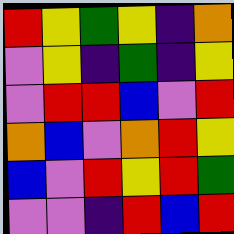[["red", "yellow", "green", "yellow", "indigo", "orange"], ["violet", "yellow", "indigo", "green", "indigo", "yellow"], ["violet", "red", "red", "blue", "violet", "red"], ["orange", "blue", "violet", "orange", "red", "yellow"], ["blue", "violet", "red", "yellow", "red", "green"], ["violet", "violet", "indigo", "red", "blue", "red"]]